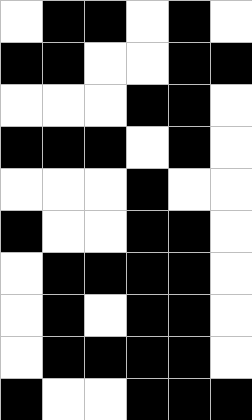[["white", "black", "black", "white", "black", "white"], ["black", "black", "white", "white", "black", "black"], ["white", "white", "white", "black", "black", "white"], ["black", "black", "black", "white", "black", "white"], ["white", "white", "white", "black", "white", "white"], ["black", "white", "white", "black", "black", "white"], ["white", "black", "black", "black", "black", "white"], ["white", "black", "white", "black", "black", "white"], ["white", "black", "black", "black", "black", "white"], ["black", "white", "white", "black", "black", "black"]]